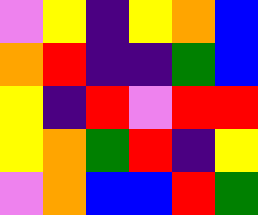[["violet", "yellow", "indigo", "yellow", "orange", "blue"], ["orange", "red", "indigo", "indigo", "green", "blue"], ["yellow", "indigo", "red", "violet", "red", "red"], ["yellow", "orange", "green", "red", "indigo", "yellow"], ["violet", "orange", "blue", "blue", "red", "green"]]